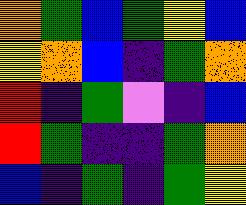[["orange", "green", "blue", "green", "yellow", "blue"], ["yellow", "orange", "blue", "indigo", "green", "orange"], ["red", "indigo", "green", "violet", "indigo", "blue"], ["red", "green", "indigo", "indigo", "green", "orange"], ["blue", "indigo", "green", "indigo", "green", "yellow"]]